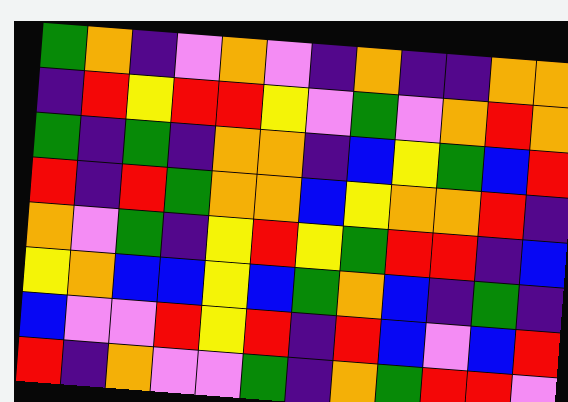[["green", "orange", "indigo", "violet", "orange", "violet", "indigo", "orange", "indigo", "indigo", "orange", "orange"], ["indigo", "red", "yellow", "red", "red", "yellow", "violet", "green", "violet", "orange", "red", "orange"], ["green", "indigo", "green", "indigo", "orange", "orange", "indigo", "blue", "yellow", "green", "blue", "red"], ["red", "indigo", "red", "green", "orange", "orange", "blue", "yellow", "orange", "orange", "red", "indigo"], ["orange", "violet", "green", "indigo", "yellow", "red", "yellow", "green", "red", "red", "indigo", "blue"], ["yellow", "orange", "blue", "blue", "yellow", "blue", "green", "orange", "blue", "indigo", "green", "indigo"], ["blue", "violet", "violet", "red", "yellow", "red", "indigo", "red", "blue", "violet", "blue", "red"], ["red", "indigo", "orange", "violet", "violet", "green", "indigo", "orange", "green", "red", "red", "violet"]]